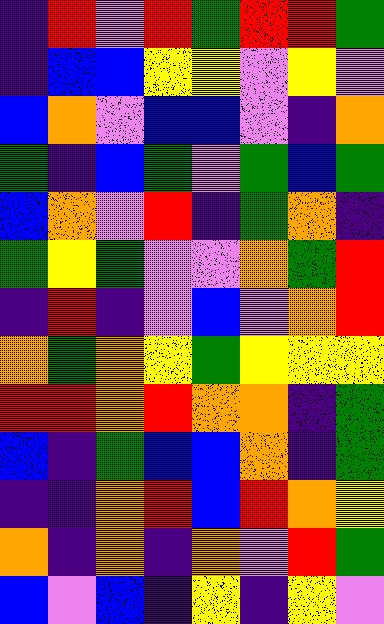[["indigo", "red", "violet", "red", "green", "red", "red", "green"], ["indigo", "blue", "blue", "yellow", "yellow", "violet", "yellow", "violet"], ["blue", "orange", "violet", "blue", "blue", "violet", "indigo", "orange"], ["green", "indigo", "blue", "green", "violet", "green", "blue", "green"], ["blue", "orange", "violet", "red", "indigo", "green", "orange", "indigo"], ["green", "yellow", "green", "violet", "violet", "orange", "green", "red"], ["indigo", "red", "indigo", "violet", "blue", "violet", "orange", "red"], ["orange", "green", "orange", "yellow", "green", "yellow", "yellow", "yellow"], ["red", "red", "orange", "red", "orange", "orange", "indigo", "green"], ["blue", "indigo", "green", "blue", "blue", "orange", "indigo", "green"], ["indigo", "indigo", "orange", "red", "blue", "red", "orange", "yellow"], ["orange", "indigo", "orange", "indigo", "orange", "violet", "red", "green"], ["blue", "violet", "blue", "indigo", "yellow", "indigo", "yellow", "violet"]]